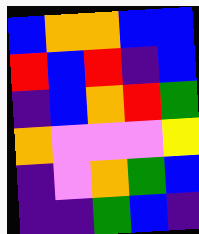[["blue", "orange", "orange", "blue", "blue"], ["red", "blue", "red", "indigo", "blue"], ["indigo", "blue", "orange", "red", "green"], ["orange", "violet", "violet", "violet", "yellow"], ["indigo", "violet", "orange", "green", "blue"], ["indigo", "indigo", "green", "blue", "indigo"]]